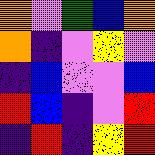[["orange", "violet", "green", "blue", "orange"], ["orange", "indigo", "violet", "yellow", "violet"], ["indigo", "blue", "violet", "violet", "blue"], ["red", "blue", "indigo", "violet", "red"], ["indigo", "red", "indigo", "yellow", "red"]]